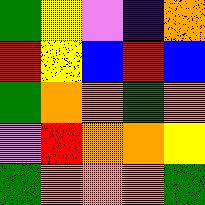[["green", "yellow", "violet", "indigo", "orange"], ["red", "yellow", "blue", "red", "blue"], ["green", "orange", "orange", "green", "orange"], ["violet", "red", "orange", "orange", "yellow"], ["green", "orange", "orange", "orange", "green"]]